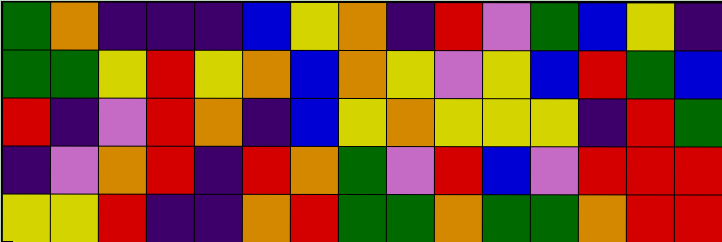[["green", "orange", "indigo", "indigo", "indigo", "blue", "yellow", "orange", "indigo", "red", "violet", "green", "blue", "yellow", "indigo"], ["green", "green", "yellow", "red", "yellow", "orange", "blue", "orange", "yellow", "violet", "yellow", "blue", "red", "green", "blue"], ["red", "indigo", "violet", "red", "orange", "indigo", "blue", "yellow", "orange", "yellow", "yellow", "yellow", "indigo", "red", "green"], ["indigo", "violet", "orange", "red", "indigo", "red", "orange", "green", "violet", "red", "blue", "violet", "red", "red", "red"], ["yellow", "yellow", "red", "indigo", "indigo", "orange", "red", "green", "green", "orange", "green", "green", "orange", "red", "red"]]